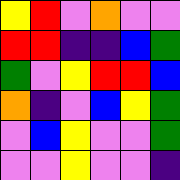[["yellow", "red", "violet", "orange", "violet", "violet"], ["red", "red", "indigo", "indigo", "blue", "green"], ["green", "violet", "yellow", "red", "red", "blue"], ["orange", "indigo", "violet", "blue", "yellow", "green"], ["violet", "blue", "yellow", "violet", "violet", "green"], ["violet", "violet", "yellow", "violet", "violet", "indigo"]]